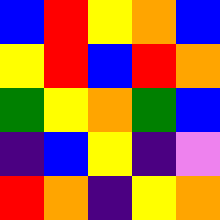[["blue", "red", "yellow", "orange", "blue"], ["yellow", "red", "blue", "red", "orange"], ["green", "yellow", "orange", "green", "blue"], ["indigo", "blue", "yellow", "indigo", "violet"], ["red", "orange", "indigo", "yellow", "orange"]]